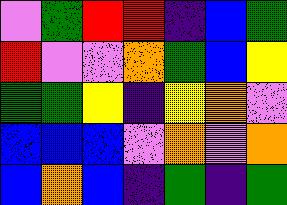[["violet", "green", "red", "red", "indigo", "blue", "green"], ["red", "violet", "violet", "orange", "green", "blue", "yellow"], ["green", "green", "yellow", "indigo", "yellow", "orange", "violet"], ["blue", "blue", "blue", "violet", "orange", "violet", "orange"], ["blue", "orange", "blue", "indigo", "green", "indigo", "green"]]